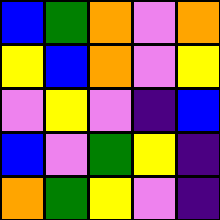[["blue", "green", "orange", "violet", "orange"], ["yellow", "blue", "orange", "violet", "yellow"], ["violet", "yellow", "violet", "indigo", "blue"], ["blue", "violet", "green", "yellow", "indigo"], ["orange", "green", "yellow", "violet", "indigo"]]